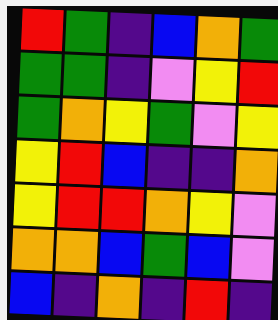[["red", "green", "indigo", "blue", "orange", "green"], ["green", "green", "indigo", "violet", "yellow", "red"], ["green", "orange", "yellow", "green", "violet", "yellow"], ["yellow", "red", "blue", "indigo", "indigo", "orange"], ["yellow", "red", "red", "orange", "yellow", "violet"], ["orange", "orange", "blue", "green", "blue", "violet"], ["blue", "indigo", "orange", "indigo", "red", "indigo"]]